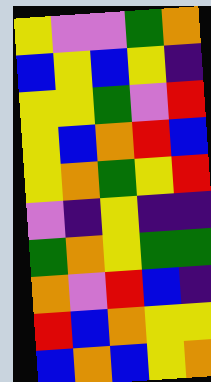[["yellow", "violet", "violet", "green", "orange"], ["blue", "yellow", "blue", "yellow", "indigo"], ["yellow", "yellow", "green", "violet", "red"], ["yellow", "blue", "orange", "red", "blue"], ["yellow", "orange", "green", "yellow", "red"], ["violet", "indigo", "yellow", "indigo", "indigo"], ["green", "orange", "yellow", "green", "green"], ["orange", "violet", "red", "blue", "indigo"], ["red", "blue", "orange", "yellow", "yellow"], ["blue", "orange", "blue", "yellow", "orange"]]